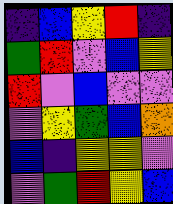[["indigo", "blue", "yellow", "red", "indigo"], ["green", "red", "violet", "blue", "yellow"], ["red", "violet", "blue", "violet", "violet"], ["violet", "yellow", "green", "blue", "orange"], ["blue", "indigo", "yellow", "yellow", "violet"], ["violet", "green", "red", "yellow", "blue"]]